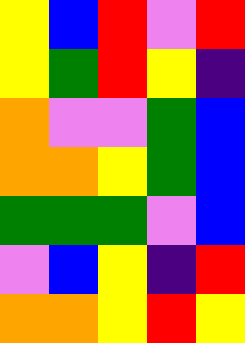[["yellow", "blue", "red", "violet", "red"], ["yellow", "green", "red", "yellow", "indigo"], ["orange", "violet", "violet", "green", "blue"], ["orange", "orange", "yellow", "green", "blue"], ["green", "green", "green", "violet", "blue"], ["violet", "blue", "yellow", "indigo", "red"], ["orange", "orange", "yellow", "red", "yellow"]]